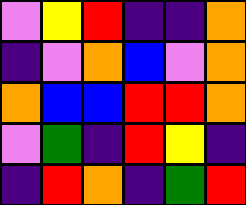[["violet", "yellow", "red", "indigo", "indigo", "orange"], ["indigo", "violet", "orange", "blue", "violet", "orange"], ["orange", "blue", "blue", "red", "red", "orange"], ["violet", "green", "indigo", "red", "yellow", "indigo"], ["indigo", "red", "orange", "indigo", "green", "red"]]